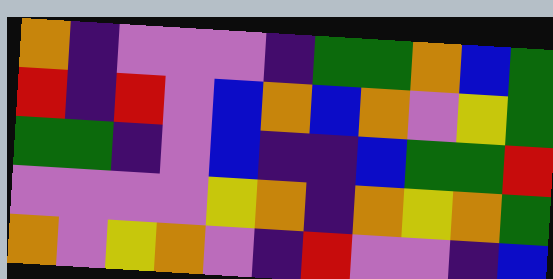[["orange", "indigo", "violet", "violet", "violet", "indigo", "green", "green", "orange", "blue", "green"], ["red", "indigo", "red", "violet", "blue", "orange", "blue", "orange", "violet", "yellow", "green"], ["green", "green", "indigo", "violet", "blue", "indigo", "indigo", "blue", "green", "green", "red"], ["violet", "violet", "violet", "violet", "yellow", "orange", "indigo", "orange", "yellow", "orange", "green"], ["orange", "violet", "yellow", "orange", "violet", "indigo", "red", "violet", "violet", "indigo", "blue"]]